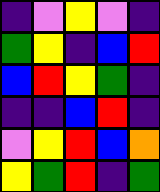[["indigo", "violet", "yellow", "violet", "indigo"], ["green", "yellow", "indigo", "blue", "red"], ["blue", "red", "yellow", "green", "indigo"], ["indigo", "indigo", "blue", "red", "indigo"], ["violet", "yellow", "red", "blue", "orange"], ["yellow", "green", "red", "indigo", "green"]]